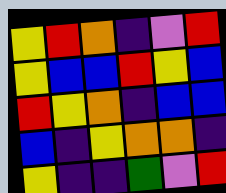[["yellow", "red", "orange", "indigo", "violet", "red"], ["yellow", "blue", "blue", "red", "yellow", "blue"], ["red", "yellow", "orange", "indigo", "blue", "blue"], ["blue", "indigo", "yellow", "orange", "orange", "indigo"], ["yellow", "indigo", "indigo", "green", "violet", "red"]]